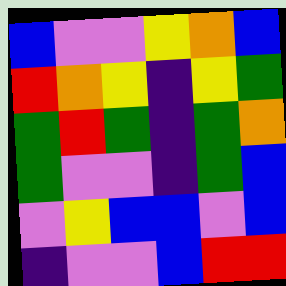[["blue", "violet", "violet", "yellow", "orange", "blue"], ["red", "orange", "yellow", "indigo", "yellow", "green"], ["green", "red", "green", "indigo", "green", "orange"], ["green", "violet", "violet", "indigo", "green", "blue"], ["violet", "yellow", "blue", "blue", "violet", "blue"], ["indigo", "violet", "violet", "blue", "red", "red"]]